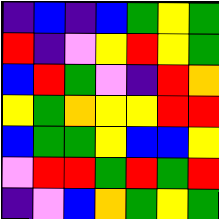[["indigo", "blue", "indigo", "blue", "green", "yellow", "green"], ["red", "indigo", "violet", "yellow", "red", "yellow", "green"], ["blue", "red", "green", "violet", "indigo", "red", "orange"], ["yellow", "green", "orange", "yellow", "yellow", "red", "red"], ["blue", "green", "green", "yellow", "blue", "blue", "yellow"], ["violet", "red", "red", "green", "red", "green", "red"], ["indigo", "violet", "blue", "orange", "green", "yellow", "green"]]